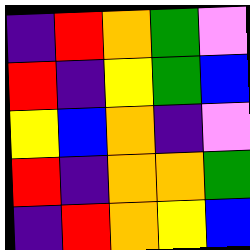[["indigo", "red", "orange", "green", "violet"], ["red", "indigo", "yellow", "green", "blue"], ["yellow", "blue", "orange", "indigo", "violet"], ["red", "indigo", "orange", "orange", "green"], ["indigo", "red", "orange", "yellow", "blue"]]